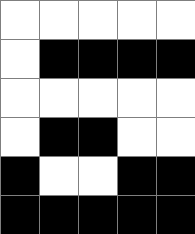[["white", "white", "white", "white", "white"], ["white", "black", "black", "black", "black"], ["white", "white", "white", "white", "white"], ["white", "black", "black", "white", "white"], ["black", "white", "white", "black", "black"], ["black", "black", "black", "black", "black"]]